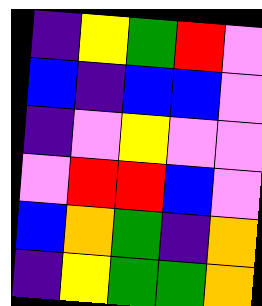[["indigo", "yellow", "green", "red", "violet"], ["blue", "indigo", "blue", "blue", "violet"], ["indigo", "violet", "yellow", "violet", "violet"], ["violet", "red", "red", "blue", "violet"], ["blue", "orange", "green", "indigo", "orange"], ["indigo", "yellow", "green", "green", "orange"]]